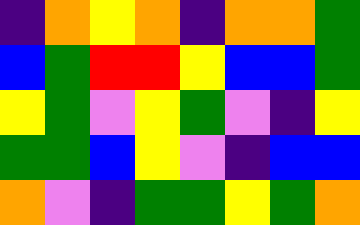[["indigo", "orange", "yellow", "orange", "indigo", "orange", "orange", "green"], ["blue", "green", "red", "red", "yellow", "blue", "blue", "green"], ["yellow", "green", "violet", "yellow", "green", "violet", "indigo", "yellow"], ["green", "green", "blue", "yellow", "violet", "indigo", "blue", "blue"], ["orange", "violet", "indigo", "green", "green", "yellow", "green", "orange"]]